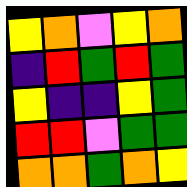[["yellow", "orange", "violet", "yellow", "orange"], ["indigo", "red", "green", "red", "green"], ["yellow", "indigo", "indigo", "yellow", "green"], ["red", "red", "violet", "green", "green"], ["orange", "orange", "green", "orange", "yellow"]]